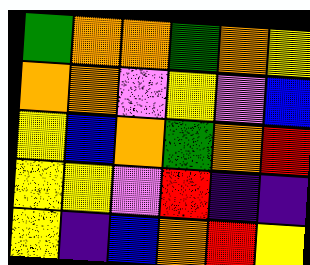[["green", "orange", "orange", "green", "orange", "yellow"], ["orange", "orange", "violet", "yellow", "violet", "blue"], ["yellow", "blue", "orange", "green", "orange", "red"], ["yellow", "yellow", "violet", "red", "indigo", "indigo"], ["yellow", "indigo", "blue", "orange", "red", "yellow"]]